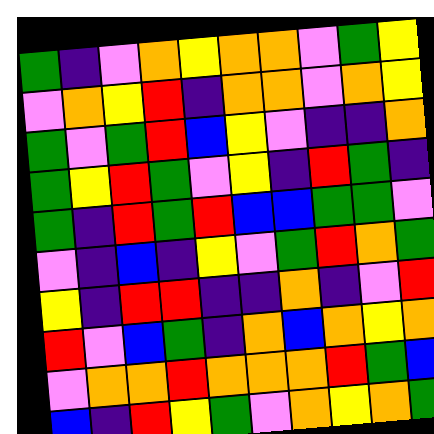[["green", "indigo", "violet", "orange", "yellow", "orange", "orange", "violet", "green", "yellow"], ["violet", "orange", "yellow", "red", "indigo", "orange", "orange", "violet", "orange", "yellow"], ["green", "violet", "green", "red", "blue", "yellow", "violet", "indigo", "indigo", "orange"], ["green", "yellow", "red", "green", "violet", "yellow", "indigo", "red", "green", "indigo"], ["green", "indigo", "red", "green", "red", "blue", "blue", "green", "green", "violet"], ["violet", "indigo", "blue", "indigo", "yellow", "violet", "green", "red", "orange", "green"], ["yellow", "indigo", "red", "red", "indigo", "indigo", "orange", "indigo", "violet", "red"], ["red", "violet", "blue", "green", "indigo", "orange", "blue", "orange", "yellow", "orange"], ["violet", "orange", "orange", "red", "orange", "orange", "orange", "red", "green", "blue"], ["blue", "indigo", "red", "yellow", "green", "violet", "orange", "yellow", "orange", "green"]]